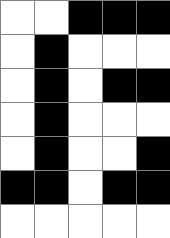[["white", "white", "black", "black", "black"], ["white", "black", "white", "white", "white"], ["white", "black", "white", "black", "black"], ["white", "black", "white", "white", "white"], ["white", "black", "white", "white", "black"], ["black", "black", "white", "black", "black"], ["white", "white", "white", "white", "white"]]